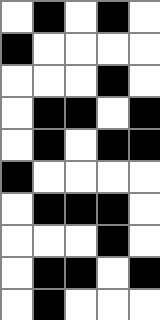[["white", "black", "white", "black", "white"], ["black", "white", "white", "white", "white"], ["white", "white", "white", "black", "white"], ["white", "black", "black", "white", "black"], ["white", "black", "white", "black", "black"], ["black", "white", "white", "white", "white"], ["white", "black", "black", "black", "white"], ["white", "white", "white", "black", "white"], ["white", "black", "black", "white", "black"], ["white", "black", "white", "white", "white"]]